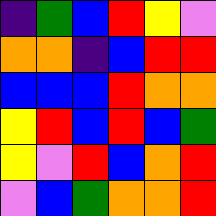[["indigo", "green", "blue", "red", "yellow", "violet"], ["orange", "orange", "indigo", "blue", "red", "red"], ["blue", "blue", "blue", "red", "orange", "orange"], ["yellow", "red", "blue", "red", "blue", "green"], ["yellow", "violet", "red", "blue", "orange", "red"], ["violet", "blue", "green", "orange", "orange", "red"]]